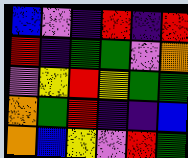[["blue", "violet", "indigo", "red", "indigo", "red"], ["red", "indigo", "green", "green", "violet", "orange"], ["violet", "yellow", "red", "yellow", "green", "green"], ["orange", "green", "red", "indigo", "indigo", "blue"], ["orange", "blue", "yellow", "violet", "red", "green"]]